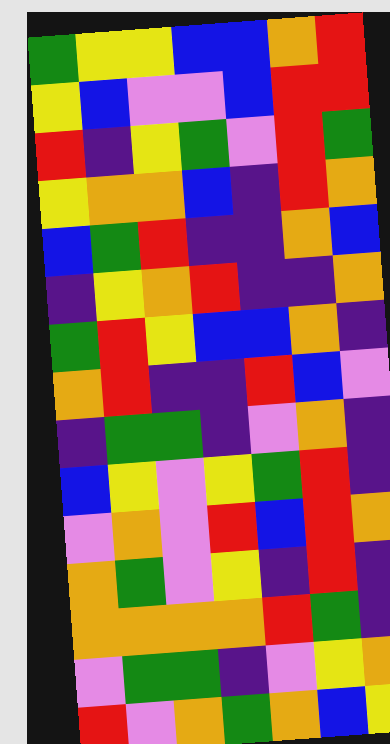[["green", "yellow", "yellow", "blue", "blue", "orange", "red"], ["yellow", "blue", "violet", "violet", "blue", "red", "red"], ["red", "indigo", "yellow", "green", "violet", "red", "green"], ["yellow", "orange", "orange", "blue", "indigo", "red", "orange"], ["blue", "green", "red", "indigo", "indigo", "orange", "blue"], ["indigo", "yellow", "orange", "red", "indigo", "indigo", "orange"], ["green", "red", "yellow", "blue", "blue", "orange", "indigo"], ["orange", "red", "indigo", "indigo", "red", "blue", "violet"], ["indigo", "green", "green", "indigo", "violet", "orange", "indigo"], ["blue", "yellow", "violet", "yellow", "green", "red", "indigo"], ["violet", "orange", "violet", "red", "blue", "red", "orange"], ["orange", "green", "violet", "yellow", "indigo", "red", "indigo"], ["orange", "orange", "orange", "orange", "red", "green", "indigo"], ["violet", "green", "green", "indigo", "violet", "yellow", "orange"], ["red", "violet", "orange", "green", "orange", "blue", "yellow"]]